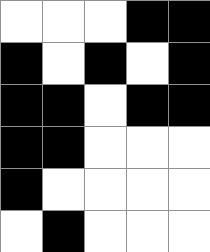[["white", "white", "white", "black", "black"], ["black", "white", "black", "white", "black"], ["black", "black", "white", "black", "black"], ["black", "black", "white", "white", "white"], ["black", "white", "white", "white", "white"], ["white", "black", "white", "white", "white"]]